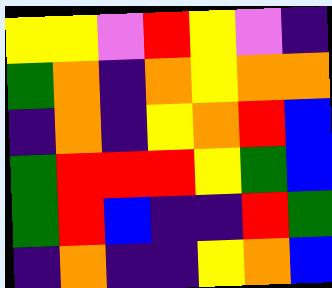[["yellow", "yellow", "violet", "red", "yellow", "violet", "indigo"], ["green", "orange", "indigo", "orange", "yellow", "orange", "orange"], ["indigo", "orange", "indigo", "yellow", "orange", "red", "blue"], ["green", "red", "red", "red", "yellow", "green", "blue"], ["green", "red", "blue", "indigo", "indigo", "red", "green"], ["indigo", "orange", "indigo", "indigo", "yellow", "orange", "blue"]]